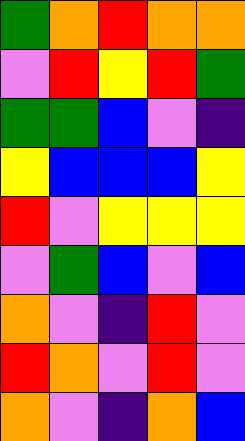[["green", "orange", "red", "orange", "orange"], ["violet", "red", "yellow", "red", "green"], ["green", "green", "blue", "violet", "indigo"], ["yellow", "blue", "blue", "blue", "yellow"], ["red", "violet", "yellow", "yellow", "yellow"], ["violet", "green", "blue", "violet", "blue"], ["orange", "violet", "indigo", "red", "violet"], ["red", "orange", "violet", "red", "violet"], ["orange", "violet", "indigo", "orange", "blue"]]